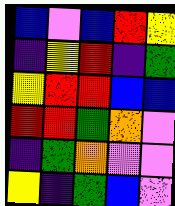[["blue", "violet", "blue", "red", "yellow"], ["indigo", "yellow", "red", "indigo", "green"], ["yellow", "red", "red", "blue", "blue"], ["red", "red", "green", "orange", "violet"], ["indigo", "green", "orange", "violet", "violet"], ["yellow", "indigo", "green", "blue", "violet"]]